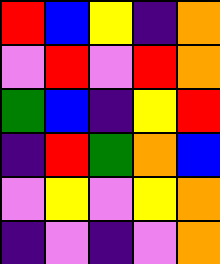[["red", "blue", "yellow", "indigo", "orange"], ["violet", "red", "violet", "red", "orange"], ["green", "blue", "indigo", "yellow", "red"], ["indigo", "red", "green", "orange", "blue"], ["violet", "yellow", "violet", "yellow", "orange"], ["indigo", "violet", "indigo", "violet", "orange"]]